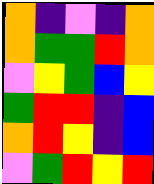[["orange", "indigo", "violet", "indigo", "orange"], ["orange", "green", "green", "red", "orange"], ["violet", "yellow", "green", "blue", "yellow"], ["green", "red", "red", "indigo", "blue"], ["orange", "red", "yellow", "indigo", "blue"], ["violet", "green", "red", "yellow", "red"]]